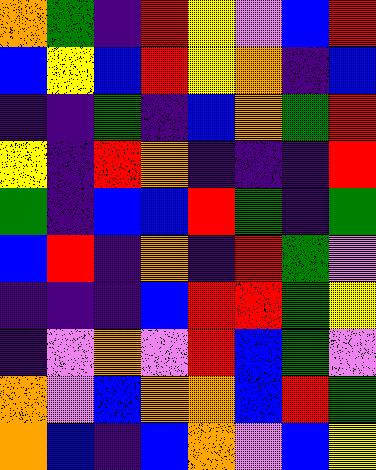[["orange", "green", "indigo", "red", "yellow", "violet", "blue", "red"], ["blue", "yellow", "blue", "red", "yellow", "orange", "indigo", "blue"], ["indigo", "indigo", "green", "indigo", "blue", "orange", "green", "red"], ["yellow", "indigo", "red", "orange", "indigo", "indigo", "indigo", "red"], ["green", "indigo", "blue", "blue", "red", "green", "indigo", "green"], ["blue", "red", "indigo", "orange", "indigo", "red", "green", "violet"], ["indigo", "indigo", "indigo", "blue", "red", "red", "green", "yellow"], ["indigo", "violet", "orange", "violet", "red", "blue", "green", "violet"], ["orange", "violet", "blue", "orange", "orange", "blue", "red", "green"], ["orange", "blue", "indigo", "blue", "orange", "violet", "blue", "yellow"]]